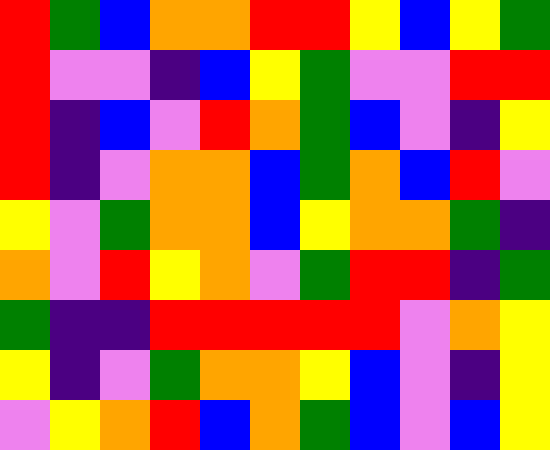[["red", "green", "blue", "orange", "orange", "red", "red", "yellow", "blue", "yellow", "green"], ["red", "violet", "violet", "indigo", "blue", "yellow", "green", "violet", "violet", "red", "red"], ["red", "indigo", "blue", "violet", "red", "orange", "green", "blue", "violet", "indigo", "yellow"], ["red", "indigo", "violet", "orange", "orange", "blue", "green", "orange", "blue", "red", "violet"], ["yellow", "violet", "green", "orange", "orange", "blue", "yellow", "orange", "orange", "green", "indigo"], ["orange", "violet", "red", "yellow", "orange", "violet", "green", "red", "red", "indigo", "green"], ["green", "indigo", "indigo", "red", "red", "red", "red", "red", "violet", "orange", "yellow"], ["yellow", "indigo", "violet", "green", "orange", "orange", "yellow", "blue", "violet", "indigo", "yellow"], ["violet", "yellow", "orange", "red", "blue", "orange", "green", "blue", "violet", "blue", "yellow"]]